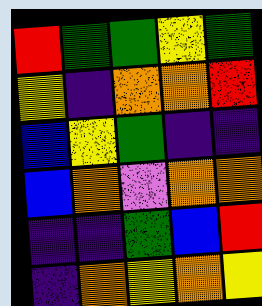[["red", "green", "green", "yellow", "green"], ["yellow", "indigo", "orange", "orange", "red"], ["blue", "yellow", "green", "indigo", "indigo"], ["blue", "orange", "violet", "orange", "orange"], ["indigo", "indigo", "green", "blue", "red"], ["indigo", "orange", "yellow", "orange", "yellow"]]